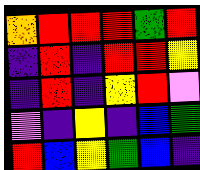[["orange", "red", "red", "red", "green", "red"], ["indigo", "red", "indigo", "red", "red", "yellow"], ["indigo", "red", "indigo", "yellow", "red", "violet"], ["violet", "indigo", "yellow", "indigo", "blue", "green"], ["red", "blue", "yellow", "green", "blue", "indigo"]]